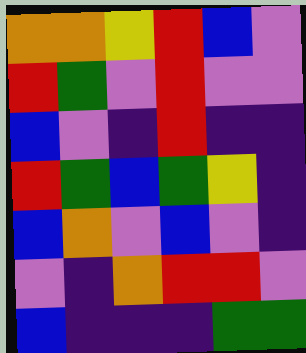[["orange", "orange", "yellow", "red", "blue", "violet"], ["red", "green", "violet", "red", "violet", "violet"], ["blue", "violet", "indigo", "red", "indigo", "indigo"], ["red", "green", "blue", "green", "yellow", "indigo"], ["blue", "orange", "violet", "blue", "violet", "indigo"], ["violet", "indigo", "orange", "red", "red", "violet"], ["blue", "indigo", "indigo", "indigo", "green", "green"]]